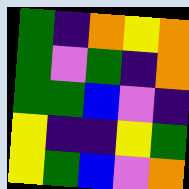[["green", "indigo", "orange", "yellow", "orange"], ["green", "violet", "green", "indigo", "orange"], ["green", "green", "blue", "violet", "indigo"], ["yellow", "indigo", "indigo", "yellow", "green"], ["yellow", "green", "blue", "violet", "orange"]]